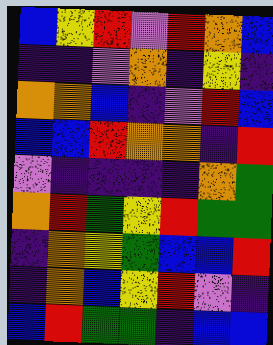[["blue", "yellow", "red", "violet", "red", "orange", "blue"], ["indigo", "indigo", "violet", "orange", "indigo", "yellow", "indigo"], ["orange", "orange", "blue", "indigo", "violet", "red", "blue"], ["blue", "blue", "red", "orange", "orange", "indigo", "red"], ["violet", "indigo", "indigo", "indigo", "indigo", "orange", "green"], ["orange", "red", "green", "yellow", "red", "green", "green"], ["indigo", "orange", "yellow", "green", "blue", "blue", "red"], ["indigo", "orange", "blue", "yellow", "red", "violet", "indigo"], ["blue", "red", "green", "green", "indigo", "blue", "blue"]]